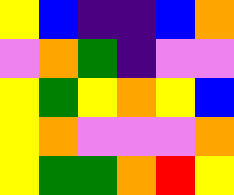[["yellow", "blue", "indigo", "indigo", "blue", "orange"], ["violet", "orange", "green", "indigo", "violet", "violet"], ["yellow", "green", "yellow", "orange", "yellow", "blue"], ["yellow", "orange", "violet", "violet", "violet", "orange"], ["yellow", "green", "green", "orange", "red", "yellow"]]